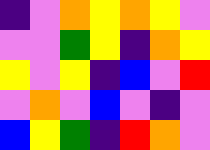[["indigo", "violet", "orange", "yellow", "orange", "yellow", "violet"], ["violet", "violet", "green", "yellow", "indigo", "orange", "yellow"], ["yellow", "violet", "yellow", "indigo", "blue", "violet", "red"], ["violet", "orange", "violet", "blue", "violet", "indigo", "violet"], ["blue", "yellow", "green", "indigo", "red", "orange", "violet"]]